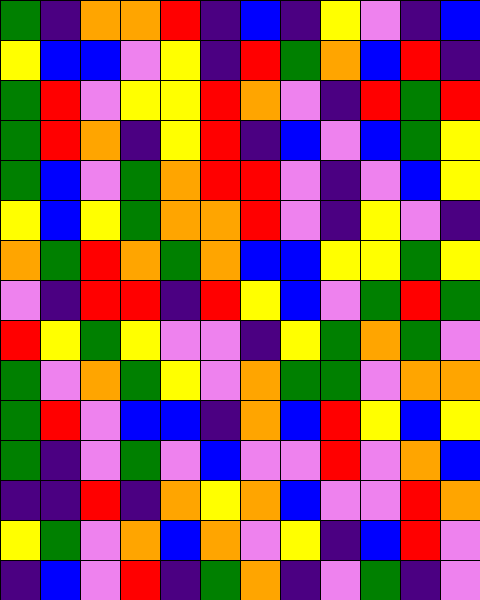[["green", "indigo", "orange", "orange", "red", "indigo", "blue", "indigo", "yellow", "violet", "indigo", "blue"], ["yellow", "blue", "blue", "violet", "yellow", "indigo", "red", "green", "orange", "blue", "red", "indigo"], ["green", "red", "violet", "yellow", "yellow", "red", "orange", "violet", "indigo", "red", "green", "red"], ["green", "red", "orange", "indigo", "yellow", "red", "indigo", "blue", "violet", "blue", "green", "yellow"], ["green", "blue", "violet", "green", "orange", "red", "red", "violet", "indigo", "violet", "blue", "yellow"], ["yellow", "blue", "yellow", "green", "orange", "orange", "red", "violet", "indigo", "yellow", "violet", "indigo"], ["orange", "green", "red", "orange", "green", "orange", "blue", "blue", "yellow", "yellow", "green", "yellow"], ["violet", "indigo", "red", "red", "indigo", "red", "yellow", "blue", "violet", "green", "red", "green"], ["red", "yellow", "green", "yellow", "violet", "violet", "indigo", "yellow", "green", "orange", "green", "violet"], ["green", "violet", "orange", "green", "yellow", "violet", "orange", "green", "green", "violet", "orange", "orange"], ["green", "red", "violet", "blue", "blue", "indigo", "orange", "blue", "red", "yellow", "blue", "yellow"], ["green", "indigo", "violet", "green", "violet", "blue", "violet", "violet", "red", "violet", "orange", "blue"], ["indigo", "indigo", "red", "indigo", "orange", "yellow", "orange", "blue", "violet", "violet", "red", "orange"], ["yellow", "green", "violet", "orange", "blue", "orange", "violet", "yellow", "indigo", "blue", "red", "violet"], ["indigo", "blue", "violet", "red", "indigo", "green", "orange", "indigo", "violet", "green", "indigo", "violet"]]